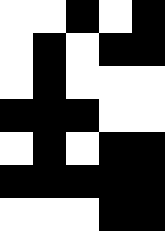[["white", "white", "black", "white", "black"], ["white", "black", "white", "black", "black"], ["white", "black", "white", "white", "white"], ["black", "black", "black", "white", "white"], ["white", "black", "white", "black", "black"], ["black", "black", "black", "black", "black"], ["white", "white", "white", "black", "black"]]